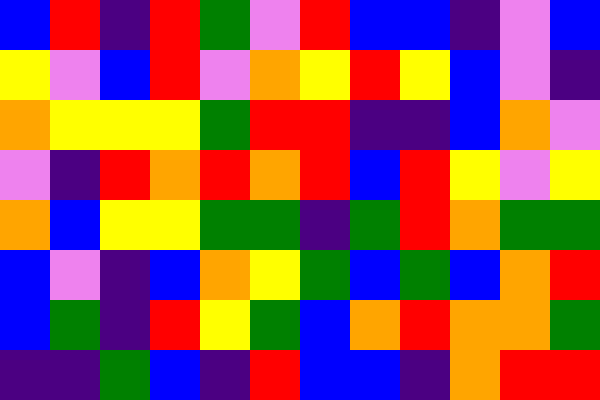[["blue", "red", "indigo", "red", "green", "violet", "red", "blue", "blue", "indigo", "violet", "blue"], ["yellow", "violet", "blue", "red", "violet", "orange", "yellow", "red", "yellow", "blue", "violet", "indigo"], ["orange", "yellow", "yellow", "yellow", "green", "red", "red", "indigo", "indigo", "blue", "orange", "violet"], ["violet", "indigo", "red", "orange", "red", "orange", "red", "blue", "red", "yellow", "violet", "yellow"], ["orange", "blue", "yellow", "yellow", "green", "green", "indigo", "green", "red", "orange", "green", "green"], ["blue", "violet", "indigo", "blue", "orange", "yellow", "green", "blue", "green", "blue", "orange", "red"], ["blue", "green", "indigo", "red", "yellow", "green", "blue", "orange", "red", "orange", "orange", "green"], ["indigo", "indigo", "green", "blue", "indigo", "red", "blue", "blue", "indigo", "orange", "red", "red"]]